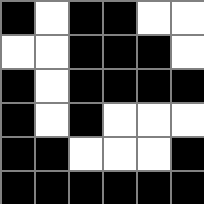[["black", "white", "black", "black", "white", "white"], ["white", "white", "black", "black", "black", "white"], ["black", "white", "black", "black", "black", "black"], ["black", "white", "black", "white", "white", "white"], ["black", "black", "white", "white", "white", "black"], ["black", "black", "black", "black", "black", "black"]]